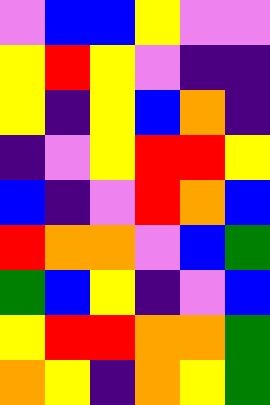[["violet", "blue", "blue", "yellow", "violet", "violet"], ["yellow", "red", "yellow", "violet", "indigo", "indigo"], ["yellow", "indigo", "yellow", "blue", "orange", "indigo"], ["indigo", "violet", "yellow", "red", "red", "yellow"], ["blue", "indigo", "violet", "red", "orange", "blue"], ["red", "orange", "orange", "violet", "blue", "green"], ["green", "blue", "yellow", "indigo", "violet", "blue"], ["yellow", "red", "red", "orange", "orange", "green"], ["orange", "yellow", "indigo", "orange", "yellow", "green"]]